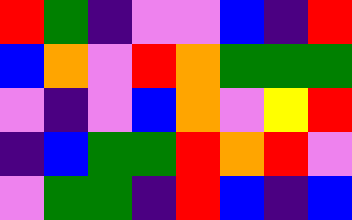[["red", "green", "indigo", "violet", "violet", "blue", "indigo", "red"], ["blue", "orange", "violet", "red", "orange", "green", "green", "green"], ["violet", "indigo", "violet", "blue", "orange", "violet", "yellow", "red"], ["indigo", "blue", "green", "green", "red", "orange", "red", "violet"], ["violet", "green", "green", "indigo", "red", "blue", "indigo", "blue"]]